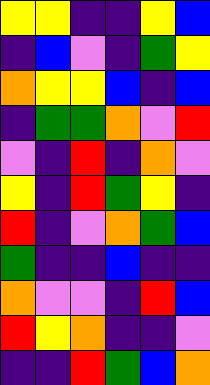[["yellow", "yellow", "indigo", "indigo", "yellow", "blue"], ["indigo", "blue", "violet", "indigo", "green", "yellow"], ["orange", "yellow", "yellow", "blue", "indigo", "blue"], ["indigo", "green", "green", "orange", "violet", "red"], ["violet", "indigo", "red", "indigo", "orange", "violet"], ["yellow", "indigo", "red", "green", "yellow", "indigo"], ["red", "indigo", "violet", "orange", "green", "blue"], ["green", "indigo", "indigo", "blue", "indigo", "indigo"], ["orange", "violet", "violet", "indigo", "red", "blue"], ["red", "yellow", "orange", "indigo", "indigo", "violet"], ["indigo", "indigo", "red", "green", "blue", "orange"]]